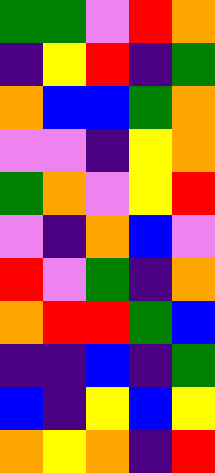[["green", "green", "violet", "red", "orange"], ["indigo", "yellow", "red", "indigo", "green"], ["orange", "blue", "blue", "green", "orange"], ["violet", "violet", "indigo", "yellow", "orange"], ["green", "orange", "violet", "yellow", "red"], ["violet", "indigo", "orange", "blue", "violet"], ["red", "violet", "green", "indigo", "orange"], ["orange", "red", "red", "green", "blue"], ["indigo", "indigo", "blue", "indigo", "green"], ["blue", "indigo", "yellow", "blue", "yellow"], ["orange", "yellow", "orange", "indigo", "red"]]